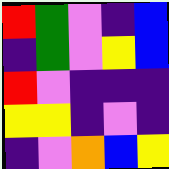[["red", "green", "violet", "indigo", "blue"], ["indigo", "green", "violet", "yellow", "blue"], ["red", "violet", "indigo", "indigo", "indigo"], ["yellow", "yellow", "indigo", "violet", "indigo"], ["indigo", "violet", "orange", "blue", "yellow"]]